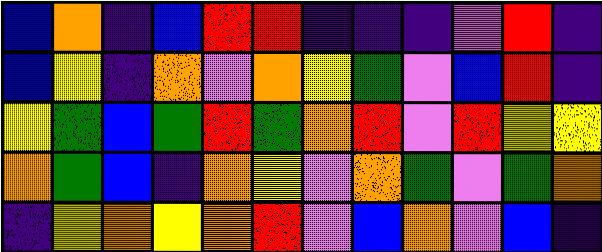[["blue", "orange", "indigo", "blue", "red", "red", "indigo", "indigo", "indigo", "violet", "red", "indigo"], ["blue", "yellow", "indigo", "orange", "violet", "orange", "yellow", "green", "violet", "blue", "red", "indigo"], ["yellow", "green", "blue", "green", "red", "green", "orange", "red", "violet", "red", "yellow", "yellow"], ["orange", "green", "blue", "indigo", "orange", "yellow", "violet", "orange", "green", "violet", "green", "orange"], ["indigo", "yellow", "orange", "yellow", "orange", "red", "violet", "blue", "orange", "violet", "blue", "indigo"]]